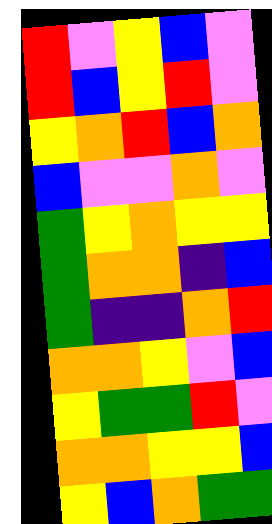[["red", "violet", "yellow", "blue", "violet"], ["red", "blue", "yellow", "red", "violet"], ["yellow", "orange", "red", "blue", "orange"], ["blue", "violet", "violet", "orange", "violet"], ["green", "yellow", "orange", "yellow", "yellow"], ["green", "orange", "orange", "indigo", "blue"], ["green", "indigo", "indigo", "orange", "red"], ["orange", "orange", "yellow", "violet", "blue"], ["yellow", "green", "green", "red", "violet"], ["orange", "orange", "yellow", "yellow", "blue"], ["yellow", "blue", "orange", "green", "green"]]